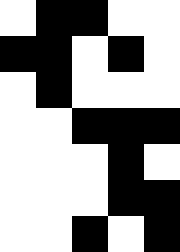[["white", "black", "black", "white", "white"], ["black", "black", "white", "black", "white"], ["white", "black", "white", "white", "white"], ["white", "white", "black", "black", "black"], ["white", "white", "white", "black", "white"], ["white", "white", "white", "black", "black"], ["white", "white", "black", "white", "black"]]